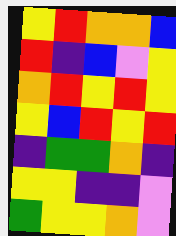[["yellow", "red", "orange", "orange", "blue"], ["red", "indigo", "blue", "violet", "yellow"], ["orange", "red", "yellow", "red", "yellow"], ["yellow", "blue", "red", "yellow", "red"], ["indigo", "green", "green", "orange", "indigo"], ["yellow", "yellow", "indigo", "indigo", "violet"], ["green", "yellow", "yellow", "orange", "violet"]]